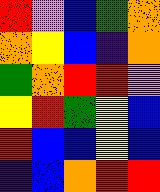[["red", "violet", "blue", "green", "orange"], ["orange", "yellow", "blue", "indigo", "orange"], ["green", "orange", "red", "red", "violet"], ["yellow", "red", "green", "yellow", "blue"], ["red", "blue", "blue", "yellow", "blue"], ["indigo", "blue", "orange", "red", "red"]]